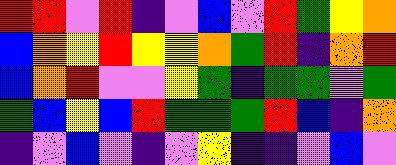[["red", "red", "violet", "red", "indigo", "violet", "blue", "violet", "red", "green", "yellow", "orange"], ["blue", "orange", "yellow", "red", "yellow", "yellow", "orange", "green", "red", "indigo", "orange", "red"], ["blue", "orange", "red", "violet", "violet", "yellow", "green", "indigo", "green", "green", "violet", "green"], ["green", "blue", "yellow", "blue", "red", "green", "green", "green", "red", "blue", "indigo", "orange"], ["indigo", "violet", "blue", "violet", "indigo", "violet", "yellow", "indigo", "indigo", "violet", "blue", "violet"]]